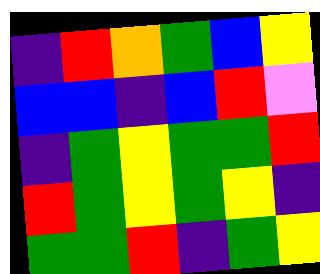[["indigo", "red", "orange", "green", "blue", "yellow"], ["blue", "blue", "indigo", "blue", "red", "violet"], ["indigo", "green", "yellow", "green", "green", "red"], ["red", "green", "yellow", "green", "yellow", "indigo"], ["green", "green", "red", "indigo", "green", "yellow"]]